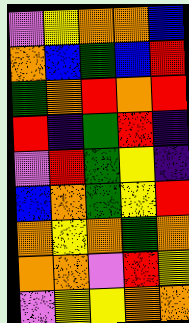[["violet", "yellow", "orange", "orange", "blue"], ["orange", "blue", "green", "blue", "red"], ["green", "orange", "red", "orange", "red"], ["red", "indigo", "green", "red", "indigo"], ["violet", "red", "green", "yellow", "indigo"], ["blue", "orange", "green", "yellow", "red"], ["orange", "yellow", "orange", "green", "orange"], ["orange", "orange", "violet", "red", "yellow"], ["violet", "yellow", "yellow", "orange", "orange"]]